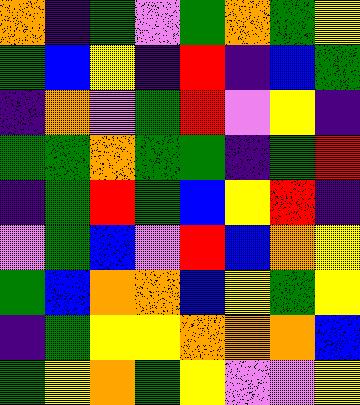[["orange", "indigo", "green", "violet", "green", "orange", "green", "yellow"], ["green", "blue", "yellow", "indigo", "red", "indigo", "blue", "green"], ["indigo", "orange", "violet", "green", "red", "violet", "yellow", "indigo"], ["green", "green", "orange", "green", "green", "indigo", "green", "red"], ["indigo", "green", "red", "green", "blue", "yellow", "red", "indigo"], ["violet", "green", "blue", "violet", "red", "blue", "orange", "yellow"], ["green", "blue", "orange", "orange", "blue", "yellow", "green", "yellow"], ["indigo", "green", "yellow", "yellow", "orange", "orange", "orange", "blue"], ["green", "yellow", "orange", "green", "yellow", "violet", "violet", "yellow"]]